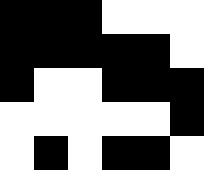[["black", "black", "black", "white", "white", "white"], ["black", "black", "black", "black", "black", "white"], ["black", "white", "white", "black", "black", "black"], ["white", "white", "white", "white", "white", "black"], ["white", "black", "white", "black", "black", "white"]]